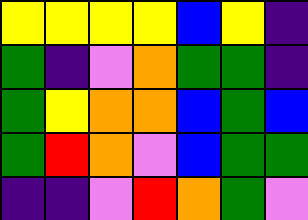[["yellow", "yellow", "yellow", "yellow", "blue", "yellow", "indigo"], ["green", "indigo", "violet", "orange", "green", "green", "indigo"], ["green", "yellow", "orange", "orange", "blue", "green", "blue"], ["green", "red", "orange", "violet", "blue", "green", "green"], ["indigo", "indigo", "violet", "red", "orange", "green", "violet"]]